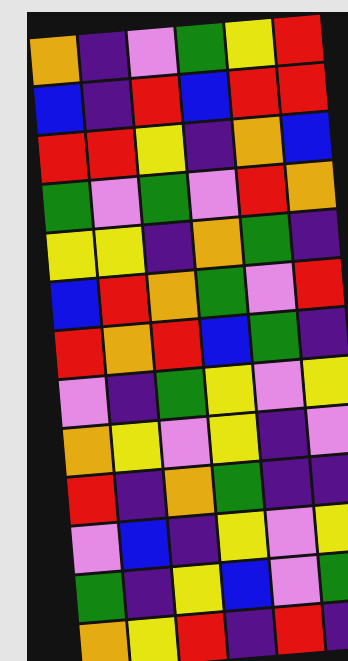[["orange", "indigo", "violet", "green", "yellow", "red"], ["blue", "indigo", "red", "blue", "red", "red"], ["red", "red", "yellow", "indigo", "orange", "blue"], ["green", "violet", "green", "violet", "red", "orange"], ["yellow", "yellow", "indigo", "orange", "green", "indigo"], ["blue", "red", "orange", "green", "violet", "red"], ["red", "orange", "red", "blue", "green", "indigo"], ["violet", "indigo", "green", "yellow", "violet", "yellow"], ["orange", "yellow", "violet", "yellow", "indigo", "violet"], ["red", "indigo", "orange", "green", "indigo", "indigo"], ["violet", "blue", "indigo", "yellow", "violet", "yellow"], ["green", "indigo", "yellow", "blue", "violet", "green"], ["orange", "yellow", "red", "indigo", "red", "indigo"]]